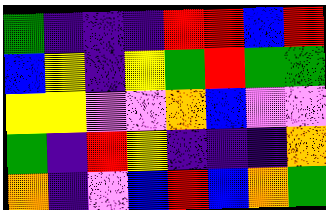[["green", "indigo", "indigo", "indigo", "red", "red", "blue", "red"], ["blue", "yellow", "indigo", "yellow", "green", "red", "green", "green"], ["yellow", "yellow", "violet", "violet", "orange", "blue", "violet", "violet"], ["green", "indigo", "red", "yellow", "indigo", "indigo", "indigo", "orange"], ["orange", "indigo", "violet", "blue", "red", "blue", "orange", "green"]]